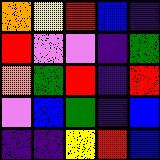[["orange", "yellow", "red", "blue", "indigo"], ["red", "violet", "violet", "indigo", "green"], ["orange", "green", "red", "indigo", "red"], ["violet", "blue", "green", "indigo", "blue"], ["indigo", "indigo", "yellow", "red", "blue"]]